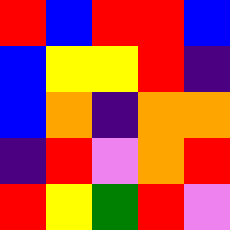[["red", "blue", "red", "red", "blue"], ["blue", "yellow", "yellow", "red", "indigo"], ["blue", "orange", "indigo", "orange", "orange"], ["indigo", "red", "violet", "orange", "red"], ["red", "yellow", "green", "red", "violet"]]